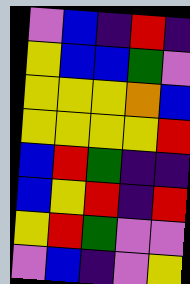[["violet", "blue", "indigo", "red", "indigo"], ["yellow", "blue", "blue", "green", "violet"], ["yellow", "yellow", "yellow", "orange", "blue"], ["yellow", "yellow", "yellow", "yellow", "red"], ["blue", "red", "green", "indigo", "indigo"], ["blue", "yellow", "red", "indigo", "red"], ["yellow", "red", "green", "violet", "violet"], ["violet", "blue", "indigo", "violet", "yellow"]]